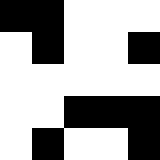[["black", "black", "white", "white", "white"], ["white", "black", "white", "white", "black"], ["white", "white", "white", "white", "white"], ["white", "white", "black", "black", "black"], ["white", "black", "white", "white", "black"]]